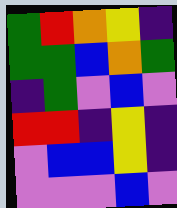[["green", "red", "orange", "yellow", "indigo"], ["green", "green", "blue", "orange", "green"], ["indigo", "green", "violet", "blue", "violet"], ["red", "red", "indigo", "yellow", "indigo"], ["violet", "blue", "blue", "yellow", "indigo"], ["violet", "violet", "violet", "blue", "violet"]]